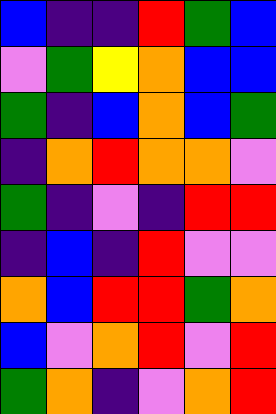[["blue", "indigo", "indigo", "red", "green", "blue"], ["violet", "green", "yellow", "orange", "blue", "blue"], ["green", "indigo", "blue", "orange", "blue", "green"], ["indigo", "orange", "red", "orange", "orange", "violet"], ["green", "indigo", "violet", "indigo", "red", "red"], ["indigo", "blue", "indigo", "red", "violet", "violet"], ["orange", "blue", "red", "red", "green", "orange"], ["blue", "violet", "orange", "red", "violet", "red"], ["green", "orange", "indigo", "violet", "orange", "red"]]